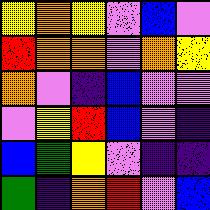[["yellow", "orange", "yellow", "violet", "blue", "violet"], ["red", "orange", "orange", "violet", "orange", "yellow"], ["orange", "violet", "indigo", "blue", "violet", "violet"], ["violet", "yellow", "red", "blue", "violet", "indigo"], ["blue", "green", "yellow", "violet", "indigo", "indigo"], ["green", "indigo", "orange", "red", "violet", "blue"]]